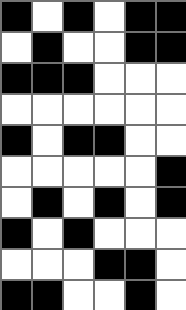[["black", "white", "black", "white", "black", "black"], ["white", "black", "white", "white", "black", "black"], ["black", "black", "black", "white", "white", "white"], ["white", "white", "white", "white", "white", "white"], ["black", "white", "black", "black", "white", "white"], ["white", "white", "white", "white", "white", "black"], ["white", "black", "white", "black", "white", "black"], ["black", "white", "black", "white", "white", "white"], ["white", "white", "white", "black", "black", "white"], ["black", "black", "white", "white", "black", "white"]]